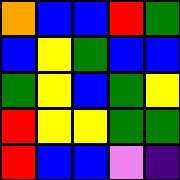[["orange", "blue", "blue", "red", "green"], ["blue", "yellow", "green", "blue", "blue"], ["green", "yellow", "blue", "green", "yellow"], ["red", "yellow", "yellow", "green", "green"], ["red", "blue", "blue", "violet", "indigo"]]